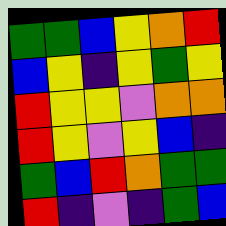[["green", "green", "blue", "yellow", "orange", "red"], ["blue", "yellow", "indigo", "yellow", "green", "yellow"], ["red", "yellow", "yellow", "violet", "orange", "orange"], ["red", "yellow", "violet", "yellow", "blue", "indigo"], ["green", "blue", "red", "orange", "green", "green"], ["red", "indigo", "violet", "indigo", "green", "blue"]]